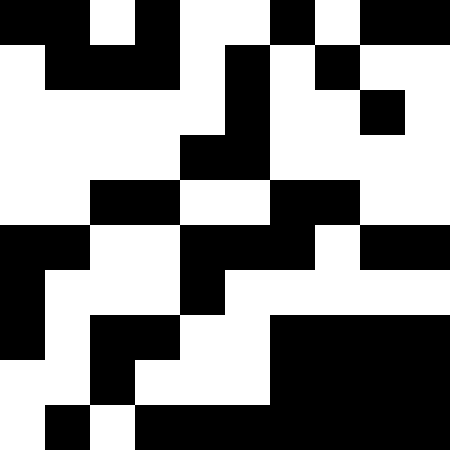[["black", "black", "white", "black", "white", "white", "black", "white", "black", "black"], ["white", "black", "black", "black", "white", "black", "white", "black", "white", "white"], ["white", "white", "white", "white", "white", "black", "white", "white", "black", "white"], ["white", "white", "white", "white", "black", "black", "white", "white", "white", "white"], ["white", "white", "black", "black", "white", "white", "black", "black", "white", "white"], ["black", "black", "white", "white", "black", "black", "black", "white", "black", "black"], ["black", "white", "white", "white", "black", "white", "white", "white", "white", "white"], ["black", "white", "black", "black", "white", "white", "black", "black", "black", "black"], ["white", "white", "black", "white", "white", "white", "black", "black", "black", "black"], ["white", "black", "white", "black", "black", "black", "black", "black", "black", "black"]]